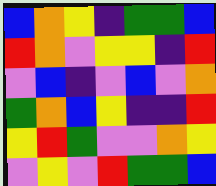[["blue", "orange", "yellow", "indigo", "green", "green", "blue"], ["red", "orange", "violet", "yellow", "yellow", "indigo", "red"], ["violet", "blue", "indigo", "violet", "blue", "violet", "orange"], ["green", "orange", "blue", "yellow", "indigo", "indigo", "red"], ["yellow", "red", "green", "violet", "violet", "orange", "yellow"], ["violet", "yellow", "violet", "red", "green", "green", "blue"]]